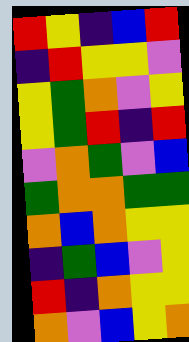[["red", "yellow", "indigo", "blue", "red"], ["indigo", "red", "yellow", "yellow", "violet"], ["yellow", "green", "orange", "violet", "yellow"], ["yellow", "green", "red", "indigo", "red"], ["violet", "orange", "green", "violet", "blue"], ["green", "orange", "orange", "green", "green"], ["orange", "blue", "orange", "yellow", "yellow"], ["indigo", "green", "blue", "violet", "yellow"], ["red", "indigo", "orange", "yellow", "yellow"], ["orange", "violet", "blue", "yellow", "orange"]]